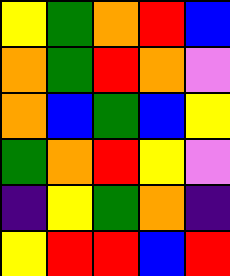[["yellow", "green", "orange", "red", "blue"], ["orange", "green", "red", "orange", "violet"], ["orange", "blue", "green", "blue", "yellow"], ["green", "orange", "red", "yellow", "violet"], ["indigo", "yellow", "green", "orange", "indigo"], ["yellow", "red", "red", "blue", "red"]]